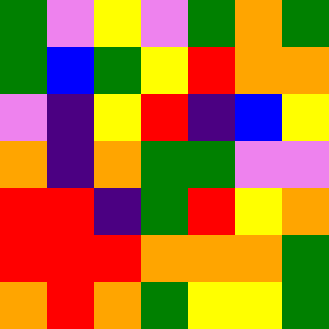[["green", "violet", "yellow", "violet", "green", "orange", "green"], ["green", "blue", "green", "yellow", "red", "orange", "orange"], ["violet", "indigo", "yellow", "red", "indigo", "blue", "yellow"], ["orange", "indigo", "orange", "green", "green", "violet", "violet"], ["red", "red", "indigo", "green", "red", "yellow", "orange"], ["red", "red", "red", "orange", "orange", "orange", "green"], ["orange", "red", "orange", "green", "yellow", "yellow", "green"]]